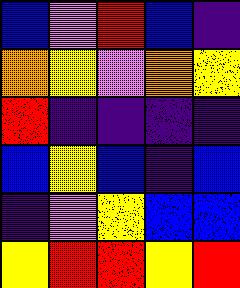[["blue", "violet", "red", "blue", "indigo"], ["orange", "yellow", "violet", "orange", "yellow"], ["red", "indigo", "indigo", "indigo", "indigo"], ["blue", "yellow", "blue", "indigo", "blue"], ["indigo", "violet", "yellow", "blue", "blue"], ["yellow", "red", "red", "yellow", "red"]]